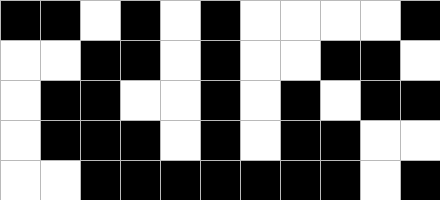[["black", "black", "white", "black", "white", "black", "white", "white", "white", "white", "black"], ["white", "white", "black", "black", "white", "black", "white", "white", "black", "black", "white"], ["white", "black", "black", "white", "white", "black", "white", "black", "white", "black", "black"], ["white", "black", "black", "black", "white", "black", "white", "black", "black", "white", "white"], ["white", "white", "black", "black", "black", "black", "black", "black", "black", "white", "black"]]